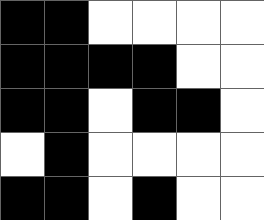[["black", "black", "white", "white", "white", "white"], ["black", "black", "black", "black", "white", "white"], ["black", "black", "white", "black", "black", "white"], ["white", "black", "white", "white", "white", "white"], ["black", "black", "white", "black", "white", "white"]]